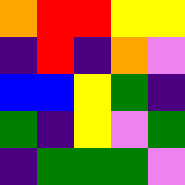[["orange", "red", "red", "yellow", "yellow"], ["indigo", "red", "indigo", "orange", "violet"], ["blue", "blue", "yellow", "green", "indigo"], ["green", "indigo", "yellow", "violet", "green"], ["indigo", "green", "green", "green", "violet"]]